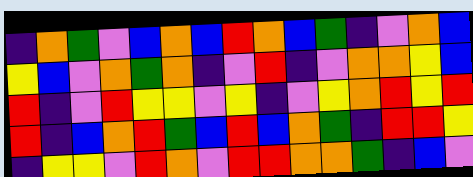[["indigo", "orange", "green", "violet", "blue", "orange", "blue", "red", "orange", "blue", "green", "indigo", "violet", "orange", "blue"], ["yellow", "blue", "violet", "orange", "green", "orange", "indigo", "violet", "red", "indigo", "violet", "orange", "orange", "yellow", "blue"], ["red", "indigo", "violet", "red", "yellow", "yellow", "violet", "yellow", "indigo", "violet", "yellow", "orange", "red", "yellow", "red"], ["red", "indigo", "blue", "orange", "red", "green", "blue", "red", "blue", "orange", "green", "indigo", "red", "red", "yellow"], ["indigo", "yellow", "yellow", "violet", "red", "orange", "violet", "red", "red", "orange", "orange", "green", "indigo", "blue", "violet"]]